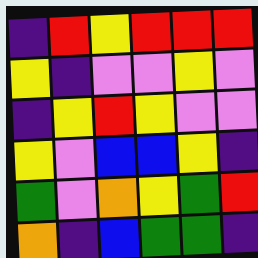[["indigo", "red", "yellow", "red", "red", "red"], ["yellow", "indigo", "violet", "violet", "yellow", "violet"], ["indigo", "yellow", "red", "yellow", "violet", "violet"], ["yellow", "violet", "blue", "blue", "yellow", "indigo"], ["green", "violet", "orange", "yellow", "green", "red"], ["orange", "indigo", "blue", "green", "green", "indigo"]]